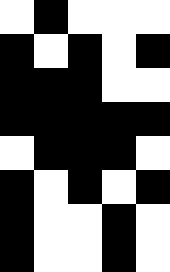[["white", "black", "white", "white", "white"], ["black", "white", "black", "white", "black"], ["black", "black", "black", "white", "white"], ["black", "black", "black", "black", "black"], ["white", "black", "black", "black", "white"], ["black", "white", "black", "white", "black"], ["black", "white", "white", "black", "white"], ["black", "white", "white", "black", "white"]]